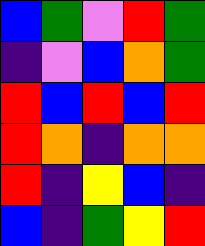[["blue", "green", "violet", "red", "green"], ["indigo", "violet", "blue", "orange", "green"], ["red", "blue", "red", "blue", "red"], ["red", "orange", "indigo", "orange", "orange"], ["red", "indigo", "yellow", "blue", "indigo"], ["blue", "indigo", "green", "yellow", "red"]]